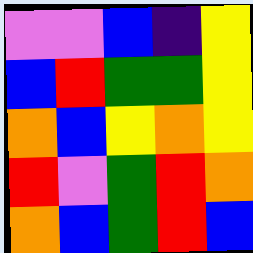[["violet", "violet", "blue", "indigo", "yellow"], ["blue", "red", "green", "green", "yellow"], ["orange", "blue", "yellow", "orange", "yellow"], ["red", "violet", "green", "red", "orange"], ["orange", "blue", "green", "red", "blue"]]